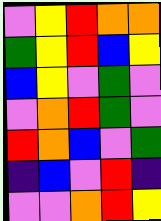[["violet", "yellow", "red", "orange", "orange"], ["green", "yellow", "red", "blue", "yellow"], ["blue", "yellow", "violet", "green", "violet"], ["violet", "orange", "red", "green", "violet"], ["red", "orange", "blue", "violet", "green"], ["indigo", "blue", "violet", "red", "indigo"], ["violet", "violet", "orange", "red", "yellow"]]